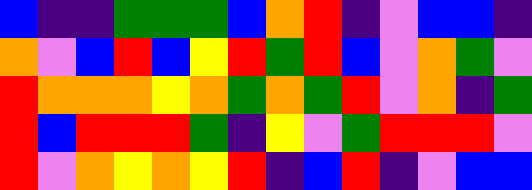[["blue", "indigo", "indigo", "green", "green", "green", "blue", "orange", "red", "indigo", "violet", "blue", "blue", "indigo"], ["orange", "violet", "blue", "red", "blue", "yellow", "red", "green", "red", "blue", "violet", "orange", "green", "violet"], ["red", "orange", "orange", "orange", "yellow", "orange", "green", "orange", "green", "red", "violet", "orange", "indigo", "green"], ["red", "blue", "red", "red", "red", "green", "indigo", "yellow", "violet", "green", "red", "red", "red", "violet"], ["red", "violet", "orange", "yellow", "orange", "yellow", "red", "indigo", "blue", "red", "indigo", "violet", "blue", "blue"]]